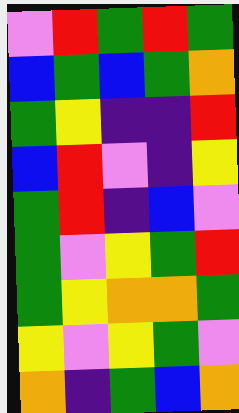[["violet", "red", "green", "red", "green"], ["blue", "green", "blue", "green", "orange"], ["green", "yellow", "indigo", "indigo", "red"], ["blue", "red", "violet", "indigo", "yellow"], ["green", "red", "indigo", "blue", "violet"], ["green", "violet", "yellow", "green", "red"], ["green", "yellow", "orange", "orange", "green"], ["yellow", "violet", "yellow", "green", "violet"], ["orange", "indigo", "green", "blue", "orange"]]